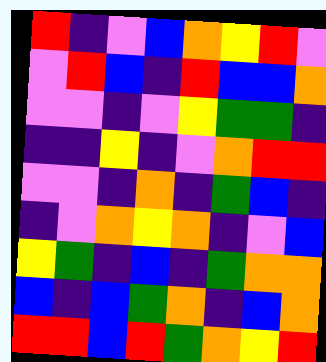[["red", "indigo", "violet", "blue", "orange", "yellow", "red", "violet"], ["violet", "red", "blue", "indigo", "red", "blue", "blue", "orange"], ["violet", "violet", "indigo", "violet", "yellow", "green", "green", "indigo"], ["indigo", "indigo", "yellow", "indigo", "violet", "orange", "red", "red"], ["violet", "violet", "indigo", "orange", "indigo", "green", "blue", "indigo"], ["indigo", "violet", "orange", "yellow", "orange", "indigo", "violet", "blue"], ["yellow", "green", "indigo", "blue", "indigo", "green", "orange", "orange"], ["blue", "indigo", "blue", "green", "orange", "indigo", "blue", "orange"], ["red", "red", "blue", "red", "green", "orange", "yellow", "red"]]